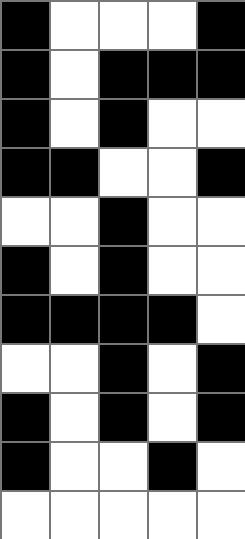[["black", "white", "white", "white", "black"], ["black", "white", "black", "black", "black"], ["black", "white", "black", "white", "white"], ["black", "black", "white", "white", "black"], ["white", "white", "black", "white", "white"], ["black", "white", "black", "white", "white"], ["black", "black", "black", "black", "white"], ["white", "white", "black", "white", "black"], ["black", "white", "black", "white", "black"], ["black", "white", "white", "black", "white"], ["white", "white", "white", "white", "white"]]